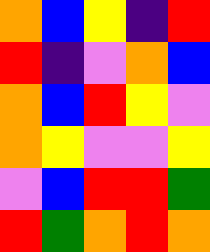[["orange", "blue", "yellow", "indigo", "red"], ["red", "indigo", "violet", "orange", "blue"], ["orange", "blue", "red", "yellow", "violet"], ["orange", "yellow", "violet", "violet", "yellow"], ["violet", "blue", "red", "red", "green"], ["red", "green", "orange", "red", "orange"]]